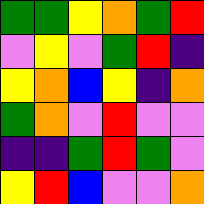[["green", "green", "yellow", "orange", "green", "red"], ["violet", "yellow", "violet", "green", "red", "indigo"], ["yellow", "orange", "blue", "yellow", "indigo", "orange"], ["green", "orange", "violet", "red", "violet", "violet"], ["indigo", "indigo", "green", "red", "green", "violet"], ["yellow", "red", "blue", "violet", "violet", "orange"]]